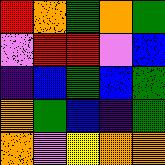[["red", "orange", "green", "orange", "green"], ["violet", "red", "red", "violet", "blue"], ["indigo", "blue", "green", "blue", "green"], ["orange", "green", "blue", "indigo", "green"], ["orange", "violet", "yellow", "orange", "orange"]]